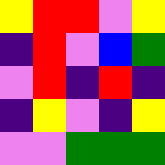[["yellow", "red", "red", "violet", "yellow"], ["indigo", "red", "violet", "blue", "green"], ["violet", "red", "indigo", "red", "indigo"], ["indigo", "yellow", "violet", "indigo", "yellow"], ["violet", "violet", "green", "green", "green"]]